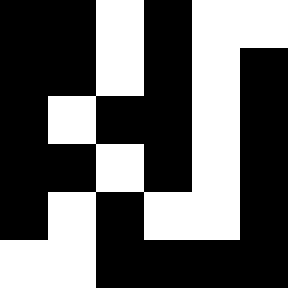[["black", "black", "white", "black", "white", "white"], ["black", "black", "white", "black", "white", "black"], ["black", "white", "black", "black", "white", "black"], ["black", "black", "white", "black", "white", "black"], ["black", "white", "black", "white", "white", "black"], ["white", "white", "black", "black", "black", "black"]]